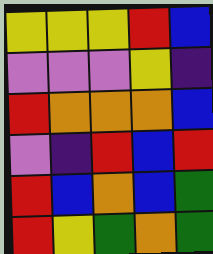[["yellow", "yellow", "yellow", "red", "blue"], ["violet", "violet", "violet", "yellow", "indigo"], ["red", "orange", "orange", "orange", "blue"], ["violet", "indigo", "red", "blue", "red"], ["red", "blue", "orange", "blue", "green"], ["red", "yellow", "green", "orange", "green"]]